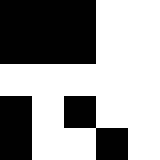[["black", "black", "black", "white", "white"], ["black", "black", "black", "white", "white"], ["white", "white", "white", "white", "white"], ["black", "white", "black", "white", "white"], ["black", "white", "white", "black", "white"]]